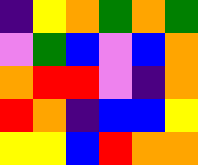[["indigo", "yellow", "orange", "green", "orange", "green"], ["violet", "green", "blue", "violet", "blue", "orange"], ["orange", "red", "red", "violet", "indigo", "orange"], ["red", "orange", "indigo", "blue", "blue", "yellow"], ["yellow", "yellow", "blue", "red", "orange", "orange"]]